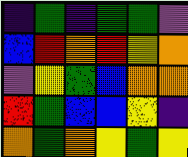[["indigo", "green", "indigo", "green", "green", "violet"], ["blue", "red", "orange", "red", "yellow", "orange"], ["violet", "yellow", "green", "blue", "orange", "orange"], ["red", "green", "blue", "blue", "yellow", "indigo"], ["orange", "green", "orange", "yellow", "green", "yellow"]]